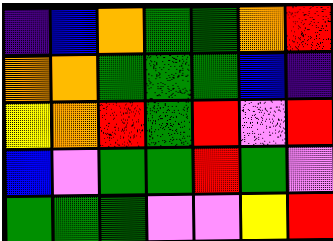[["indigo", "blue", "orange", "green", "green", "orange", "red"], ["orange", "orange", "green", "green", "green", "blue", "indigo"], ["yellow", "orange", "red", "green", "red", "violet", "red"], ["blue", "violet", "green", "green", "red", "green", "violet"], ["green", "green", "green", "violet", "violet", "yellow", "red"]]